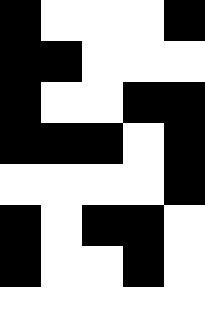[["black", "white", "white", "white", "black"], ["black", "black", "white", "white", "white"], ["black", "white", "white", "black", "black"], ["black", "black", "black", "white", "black"], ["white", "white", "white", "white", "black"], ["black", "white", "black", "black", "white"], ["black", "white", "white", "black", "white"], ["white", "white", "white", "white", "white"]]